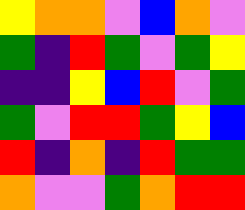[["yellow", "orange", "orange", "violet", "blue", "orange", "violet"], ["green", "indigo", "red", "green", "violet", "green", "yellow"], ["indigo", "indigo", "yellow", "blue", "red", "violet", "green"], ["green", "violet", "red", "red", "green", "yellow", "blue"], ["red", "indigo", "orange", "indigo", "red", "green", "green"], ["orange", "violet", "violet", "green", "orange", "red", "red"]]